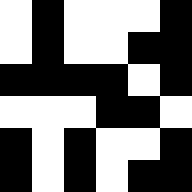[["white", "black", "white", "white", "white", "black"], ["white", "black", "white", "white", "black", "black"], ["black", "black", "black", "black", "white", "black"], ["white", "white", "white", "black", "black", "white"], ["black", "white", "black", "white", "white", "black"], ["black", "white", "black", "white", "black", "black"]]